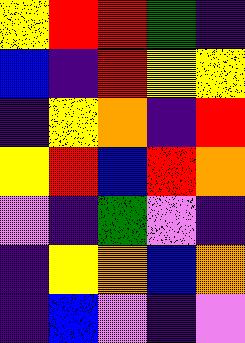[["yellow", "red", "red", "green", "indigo"], ["blue", "indigo", "red", "yellow", "yellow"], ["indigo", "yellow", "orange", "indigo", "red"], ["yellow", "red", "blue", "red", "orange"], ["violet", "indigo", "green", "violet", "indigo"], ["indigo", "yellow", "orange", "blue", "orange"], ["indigo", "blue", "violet", "indigo", "violet"]]